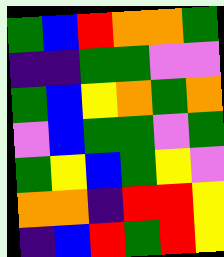[["green", "blue", "red", "orange", "orange", "green"], ["indigo", "indigo", "green", "green", "violet", "violet"], ["green", "blue", "yellow", "orange", "green", "orange"], ["violet", "blue", "green", "green", "violet", "green"], ["green", "yellow", "blue", "green", "yellow", "violet"], ["orange", "orange", "indigo", "red", "red", "yellow"], ["indigo", "blue", "red", "green", "red", "yellow"]]